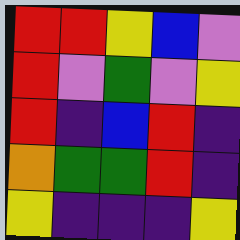[["red", "red", "yellow", "blue", "violet"], ["red", "violet", "green", "violet", "yellow"], ["red", "indigo", "blue", "red", "indigo"], ["orange", "green", "green", "red", "indigo"], ["yellow", "indigo", "indigo", "indigo", "yellow"]]